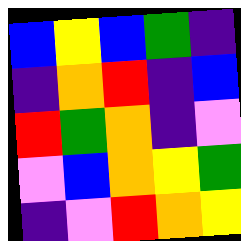[["blue", "yellow", "blue", "green", "indigo"], ["indigo", "orange", "red", "indigo", "blue"], ["red", "green", "orange", "indigo", "violet"], ["violet", "blue", "orange", "yellow", "green"], ["indigo", "violet", "red", "orange", "yellow"]]